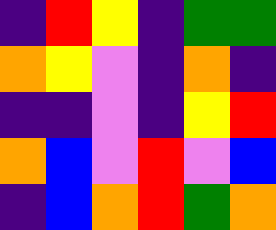[["indigo", "red", "yellow", "indigo", "green", "green"], ["orange", "yellow", "violet", "indigo", "orange", "indigo"], ["indigo", "indigo", "violet", "indigo", "yellow", "red"], ["orange", "blue", "violet", "red", "violet", "blue"], ["indigo", "blue", "orange", "red", "green", "orange"]]